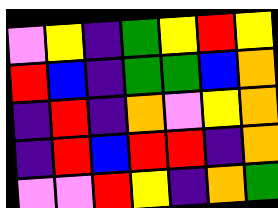[["violet", "yellow", "indigo", "green", "yellow", "red", "yellow"], ["red", "blue", "indigo", "green", "green", "blue", "orange"], ["indigo", "red", "indigo", "orange", "violet", "yellow", "orange"], ["indigo", "red", "blue", "red", "red", "indigo", "orange"], ["violet", "violet", "red", "yellow", "indigo", "orange", "green"]]